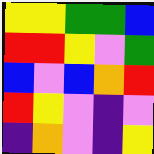[["yellow", "yellow", "green", "green", "blue"], ["red", "red", "yellow", "violet", "green"], ["blue", "violet", "blue", "orange", "red"], ["red", "yellow", "violet", "indigo", "violet"], ["indigo", "orange", "violet", "indigo", "yellow"]]